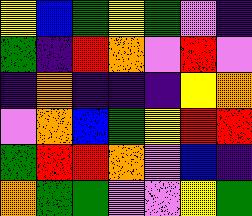[["yellow", "blue", "green", "yellow", "green", "violet", "indigo"], ["green", "indigo", "red", "orange", "violet", "red", "violet"], ["indigo", "orange", "indigo", "indigo", "indigo", "yellow", "orange"], ["violet", "orange", "blue", "green", "yellow", "red", "red"], ["green", "red", "red", "orange", "violet", "blue", "indigo"], ["orange", "green", "green", "violet", "violet", "yellow", "green"]]